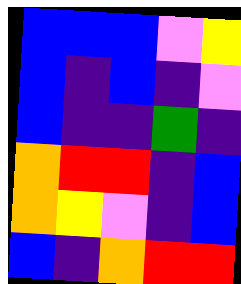[["blue", "blue", "blue", "violet", "yellow"], ["blue", "indigo", "blue", "indigo", "violet"], ["blue", "indigo", "indigo", "green", "indigo"], ["orange", "red", "red", "indigo", "blue"], ["orange", "yellow", "violet", "indigo", "blue"], ["blue", "indigo", "orange", "red", "red"]]